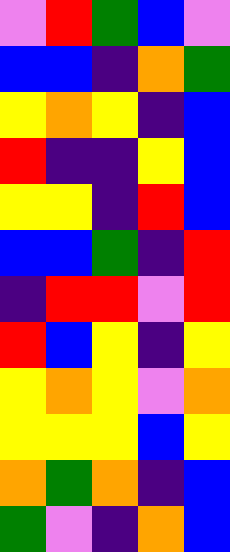[["violet", "red", "green", "blue", "violet"], ["blue", "blue", "indigo", "orange", "green"], ["yellow", "orange", "yellow", "indigo", "blue"], ["red", "indigo", "indigo", "yellow", "blue"], ["yellow", "yellow", "indigo", "red", "blue"], ["blue", "blue", "green", "indigo", "red"], ["indigo", "red", "red", "violet", "red"], ["red", "blue", "yellow", "indigo", "yellow"], ["yellow", "orange", "yellow", "violet", "orange"], ["yellow", "yellow", "yellow", "blue", "yellow"], ["orange", "green", "orange", "indigo", "blue"], ["green", "violet", "indigo", "orange", "blue"]]